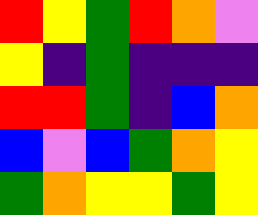[["red", "yellow", "green", "red", "orange", "violet"], ["yellow", "indigo", "green", "indigo", "indigo", "indigo"], ["red", "red", "green", "indigo", "blue", "orange"], ["blue", "violet", "blue", "green", "orange", "yellow"], ["green", "orange", "yellow", "yellow", "green", "yellow"]]